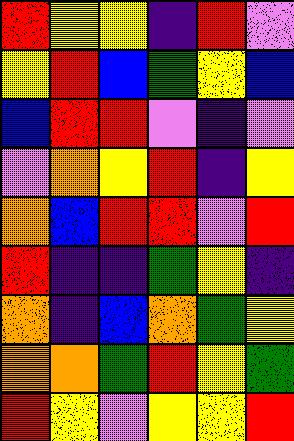[["red", "yellow", "yellow", "indigo", "red", "violet"], ["yellow", "red", "blue", "green", "yellow", "blue"], ["blue", "red", "red", "violet", "indigo", "violet"], ["violet", "orange", "yellow", "red", "indigo", "yellow"], ["orange", "blue", "red", "red", "violet", "red"], ["red", "indigo", "indigo", "green", "yellow", "indigo"], ["orange", "indigo", "blue", "orange", "green", "yellow"], ["orange", "orange", "green", "red", "yellow", "green"], ["red", "yellow", "violet", "yellow", "yellow", "red"]]